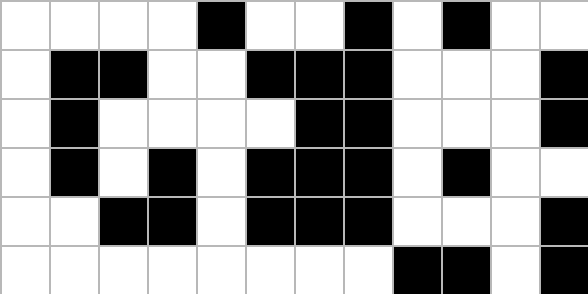[["white", "white", "white", "white", "black", "white", "white", "black", "white", "black", "white", "white"], ["white", "black", "black", "white", "white", "black", "black", "black", "white", "white", "white", "black"], ["white", "black", "white", "white", "white", "white", "black", "black", "white", "white", "white", "black"], ["white", "black", "white", "black", "white", "black", "black", "black", "white", "black", "white", "white"], ["white", "white", "black", "black", "white", "black", "black", "black", "white", "white", "white", "black"], ["white", "white", "white", "white", "white", "white", "white", "white", "black", "black", "white", "black"]]